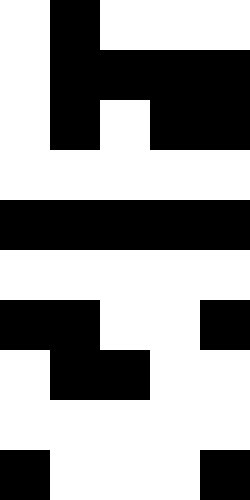[["white", "black", "white", "white", "white"], ["white", "black", "black", "black", "black"], ["white", "black", "white", "black", "black"], ["white", "white", "white", "white", "white"], ["black", "black", "black", "black", "black"], ["white", "white", "white", "white", "white"], ["black", "black", "white", "white", "black"], ["white", "black", "black", "white", "white"], ["white", "white", "white", "white", "white"], ["black", "white", "white", "white", "black"]]